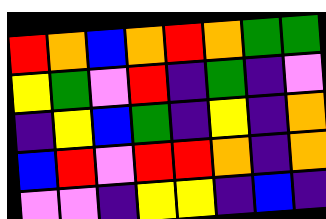[["red", "orange", "blue", "orange", "red", "orange", "green", "green"], ["yellow", "green", "violet", "red", "indigo", "green", "indigo", "violet"], ["indigo", "yellow", "blue", "green", "indigo", "yellow", "indigo", "orange"], ["blue", "red", "violet", "red", "red", "orange", "indigo", "orange"], ["violet", "violet", "indigo", "yellow", "yellow", "indigo", "blue", "indigo"]]